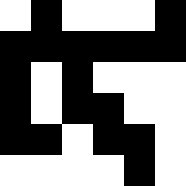[["white", "black", "white", "white", "white", "black"], ["black", "black", "black", "black", "black", "black"], ["black", "white", "black", "white", "white", "white"], ["black", "white", "black", "black", "white", "white"], ["black", "black", "white", "black", "black", "white"], ["white", "white", "white", "white", "black", "white"]]